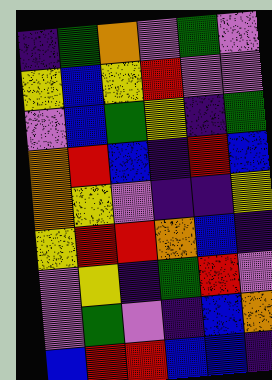[["indigo", "green", "orange", "violet", "green", "violet"], ["yellow", "blue", "yellow", "red", "violet", "violet"], ["violet", "blue", "green", "yellow", "indigo", "green"], ["orange", "red", "blue", "indigo", "red", "blue"], ["orange", "yellow", "violet", "indigo", "indigo", "yellow"], ["yellow", "red", "red", "orange", "blue", "indigo"], ["violet", "yellow", "indigo", "green", "red", "violet"], ["violet", "green", "violet", "indigo", "blue", "orange"], ["blue", "red", "red", "blue", "blue", "indigo"]]